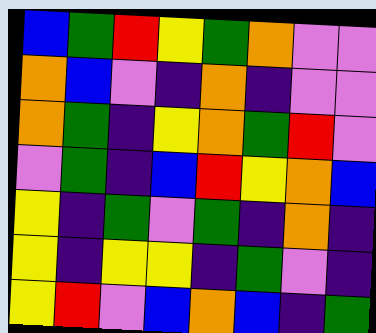[["blue", "green", "red", "yellow", "green", "orange", "violet", "violet"], ["orange", "blue", "violet", "indigo", "orange", "indigo", "violet", "violet"], ["orange", "green", "indigo", "yellow", "orange", "green", "red", "violet"], ["violet", "green", "indigo", "blue", "red", "yellow", "orange", "blue"], ["yellow", "indigo", "green", "violet", "green", "indigo", "orange", "indigo"], ["yellow", "indigo", "yellow", "yellow", "indigo", "green", "violet", "indigo"], ["yellow", "red", "violet", "blue", "orange", "blue", "indigo", "green"]]